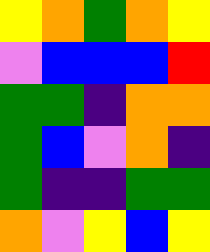[["yellow", "orange", "green", "orange", "yellow"], ["violet", "blue", "blue", "blue", "red"], ["green", "green", "indigo", "orange", "orange"], ["green", "blue", "violet", "orange", "indigo"], ["green", "indigo", "indigo", "green", "green"], ["orange", "violet", "yellow", "blue", "yellow"]]